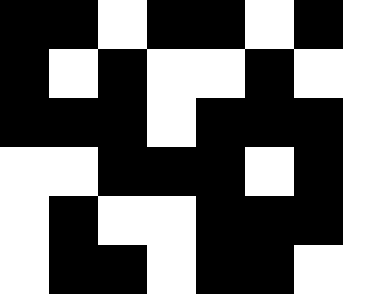[["black", "black", "white", "black", "black", "white", "black", "white"], ["black", "white", "black", "white", "white", "black", "white", "white"], ["black", "black", "black", "white", "black", "black", "black", "white"], ["white", "white", "black", "black", "black", "white", "black", "white"], ["white", "black", "white", "white", "black", "black", "black", "white"], ["white", "black", "black", "white", "black", "black", "white", "white"]]